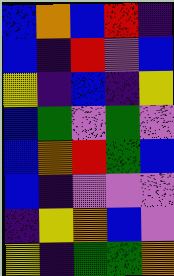[["blue", "orange", "blue", "red", "indigo"], ["blue", "indigo", "red", "violet", "blue"], ["yellow", "indigo", "blue", "indigo", "yellow"], ["blue", "green", "violet", "green", "violet"], ["blue", "orange", "red", "green", "blue"], ["blue", "indigo", "violet", "violet", "violet"], ["indigo", "yellow", "orange", "blue", "violet"], ["yellow", "indigo", "green", "green", "orange"]]